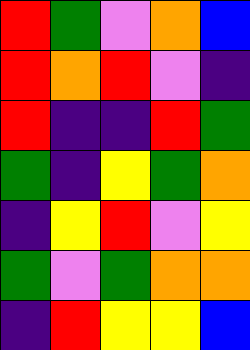[["red", "green", "violet", "orange", "blue"], ["red", "orange", "red", "violet", "indigo"], ["red", "indigo", "indigo", "red", "green"], ["green", "indigo", "yellow", "green", "orange"], ["indigo", "yellow", "red", "violet", "yellow"], ["green", "violet", "green", "orange", "orange"], ["indigo", "red", "yellow", "yellow", "blue"]]